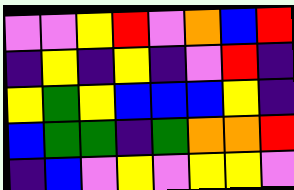[["violet", "violet", "yellow", "red", "violet", "orange", "blue", "red"], ["indigo", "yellow", "indigo", "yellow", "indigo", "violet", "red", "indigo"], ["yellow", "green", "yellow", "blue", "blue", "blue", "yellow", "indigo"], ["blue", "green", "green", "indigo", "green", "orange", "orange", "red"], ["indigo", "blue", "violet", "yellow", "violet", "yellow", "yellow", "violet"]]